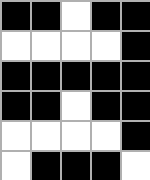[["black", "black", "white", "black", "black"], ["white", "white", "white", "white", "black"], ["black", "black", "black", "black", "black"], ["black", "black", "white", "black", "black"], ["white", "white", "white", "white", "black"], ["white", "black", "black", "black", "white"]]